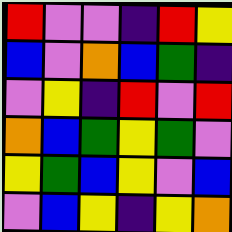[["red", "violet", "violet", "indigo", "red", "yellow"], ["blue", "violet", "orange", "blue", "green", "indigo"], ["violet", "yellow", "indigo", "red", "violet", "red"], ["orange", "blue", "green", "yellow", "green", "violet"], ["yellow", "green", "blue", "yellow", "violet", "blue"], ["violet", "blue", "yellow", "indigo", "yellow", "orange"]]